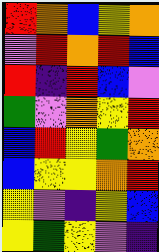[["red", "orange", "blue", "yellow", "orange"], ["violet", "red", "orange", "red", "blue"], ["red", "indigo", "red", "blue", "violet"], ["green", "violet", "orange", "yellow", "red"], ["blue", "red", "yellow", "green", "orange"], ["blue", "yellow", "yellow", "orange", "red"], ["yellow", "violet", "indigo", "yellow", "blue"], ["yellow", "green", "yellow", "violet", "indigo"]]